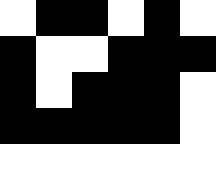[["white", "black", "black", "white", "black", "white"], ["black", "white", "white", "black", "black", "black"], ["black", "white", "black", "black", "black", "white"], ["black", "black", "black", "black", "black", "white"], ["white", "white", "white", "white", "white", "white"]]